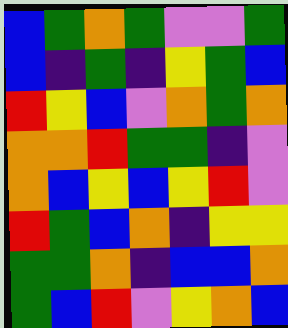[["blue", "green", "orange", "green", "violet", "violet", "green"], ["blue", "indigo", "green", "indigo", "yellow", "green", "blue"], ["red", "yellow", "blue", "violet", "orange", "green", "orange"], ["orange", "orange", "red", "green", "green", "indigo", "violet"], ["orange", "blue", "yellow", "blue", "yellow", "red", "violet"], ["red", "green", "blue", "orange", "indigo", "yellow", "yellow"], ["green", "green", "orange", "indigo", "blue", "blue", "orange"], ["green", "blue", "red", "violet", "yellow", "orange", "blue"]]